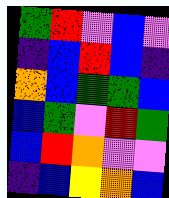[["green", "red", "violet", "blue", "violet"], ["indigo", "blue", "red", "blue", "indigo"], ["orange", "blue", "green", "green", "blue"], ["blue", "green", "violet", "red", "green"], ["blue", "red", "orange", "violet", "violet"], ["indigo", "blue", "yellow", "orange", "blue"]]